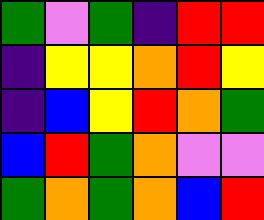[["green", "violet", "green", "indigo", "red", "red"], ["indigo", "yellow", "yellow", "orange", "red", "yellow"], ["indigo", "blue", "yellow", "red", "orange", "green"], ["blue", "red", "green", "orange", "violet", "violet"], ["green", "orange", "green", "orange", "blue", "red"]]